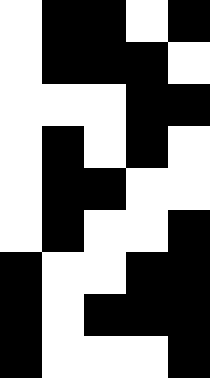[["white", "black", "black", "white", "black"], ["white", "black", "black", "black", "white"], ["white", "white", "white", "black", "black"], ["white", "black", "white", "black", "white"], ["white", "black", "black", "white", "white"], ["white", "black", "white", "white", "black"], ["black", "white", "white", "black", "black"], ["black", "white", "black", "black", "black"], ["black", "white", "white", "white", "black"]]